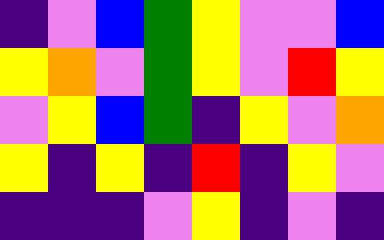[["indigo", "violet", "blue", "green", "yellow", "violet", "violet", "blue"], ["yellow", "orange", "violet", "green", "yellow", "violet", "red", "yellow"], ["violet", "yellow", "blue", "green", "indigo", "yellow", "violet", "orange"], ["yellow", "indigo", "yellow", "indigo", "red", "indigo", "yellow", "violet"], ["indigo", "indigo", "indigo", "violet", "yellow", "indigo", "violet", "indigo"]]